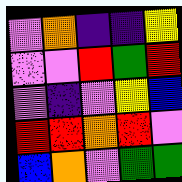[["violet", "orange", "indigo", "indigo", "yellow"], ["violet", "violet", "red", "green", "red"], ["violet", "indigo", "violet", "yellow", "blue"], ["red", "red", "orange", "red", "violet"], ["blue", "orange", "violet", "green", "green"]]